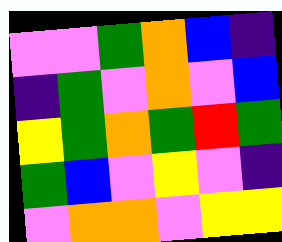[["violet", "violet", "green", "orange", "blue", "indigo"], ["indigo", "green", "violet", "orange", "violet", "blue"], ["yellow", "green", "orange", "green", "red", "green"], ["green", "blue", "violet", "yellow", "violet", "indigo"], ["violet", "orange", "orange", "violet", "yellow", "yellow"]]